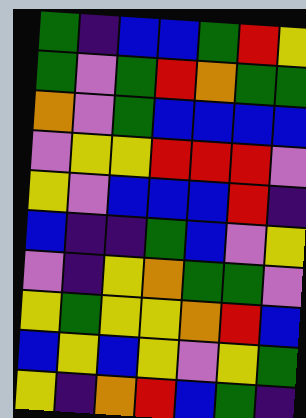[["green", "indigo", "blue", "blue", "green", "red", "yellow"], ["green", "violet", "green", "red", "orange", "green", "green"], ["orange", "violet", "green", "blue", "blue", "blue", "blue"], ["violet", "yellow", "yellow", "red", "red", "red", "violet"], ["yellow", "violet", "blue", "blue", "blue", "red", "indigo"], ["blue", "indigo", "indigo", "green", "blue", "violet", "yellow"], ["violet", "indigo", "yellow", "orange", "green", "green", "violet"], ["yellow", "green", "yellow", "yellow", "orange", "red", "blue"], ["blue", "yellow", "blue", "yellow", "violet", "yellow", "green"], ["yellow", "indigo", "orange", "red", "blue", "green", "indigo"]]